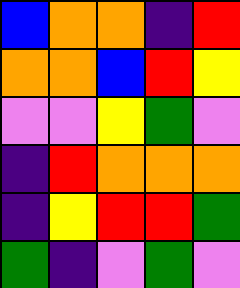[["blue", "orange", "orange", "indigo", "red"], ["orange", "orange", "blue", "red", "yellow"], ["violet", "violet", "yellow", "green", "violet"], ["indigo", "red", "orange", "orange", "orange"], ["indigo", "yellow", "red", "red", "green"], ["green", "indigo", "violet", "green", "violet"]]